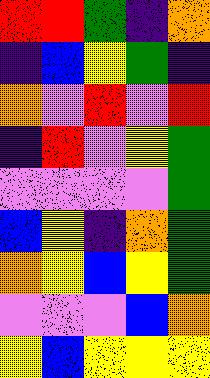[["red", "red", "green", "indigo", "orange"], ["indigo", "blue", "yellow", "green", "indigo"], ["orange", "violet", "red", "violet", "red"], ["indigo", "red", "violet", "yellow", "green"], ["violet", "violet", "violet", "violet", "green"], ["blue", "yellow", "indigo", "orange", "green"], ["orange", "yellow", "blue", "yellow", "green"], ["violet", "violet", "violet", "blue", "orange"], ["yellow", "blue", "yellow", "yellow", "yellow"]]